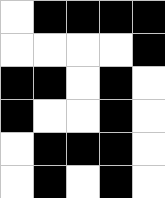[["white", "black", "black", "black", "black"], ["white", "white", "white", "white", "black"], ["black", "black", "white", "black", "white"], ["black", "white", "white", "black", "white"], ["white", "black", "black", "black", "white"], ["white", "black", "white", "black", "white"]]